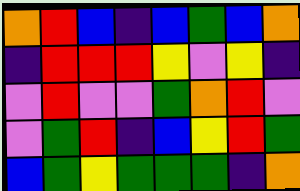[["orange", "red", "blue", "indigo", "blue", "green", "blue", "orange"], ["indigo", "red", "red", "red", "yellow", "violet", "yellow", "indigo"], ["violet", "red", "violet", "violet", "green", "orange", "red", "violet"], ["violet", "green", "red", "indigo", "blue", "yellow", "red", "green"], ["blue", "green", "yellow", "green", "green", "green", "indigo", "orange"]]